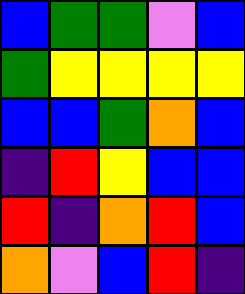[["blue", "green", "green", "violet", "blue"], ["green", "yellow", "yellow", "yellow", "yellow"], ["blue", "blue", "green", "orange", "blue"], ["indigo", "red", "yellow", "blue", "blue"], ["red", "indigo", "orange", "red", "blue"], ["orange", "violet", "blue", "red", "indigo"]]